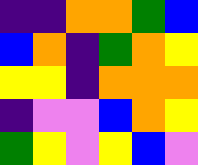[["indigo", "indigo", "orange", "orange", "green", "blue"], ["blue", "orange", "indigo", "green", "orange", "yellow"], ["yellow", "yellow", "indigo", "orange", "orange", "orange"], ["indigo", "violet", "violet", "blue", "orange", "yellow"], ["green", "yellow", "violet", "yellow", "blue", "violet"]]